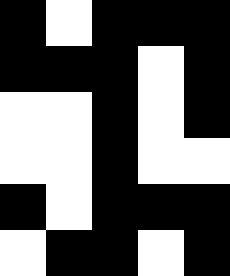[["black", "white", "black", "black", "black"], ["black", "black", "black", "white", "black"], ["white", "white", "black", "white", "black"], ["white", "white", "black", "white", "white"], ["black", "white", "black", "black", "black"], ["white", "black", "black", "white", "black"]]